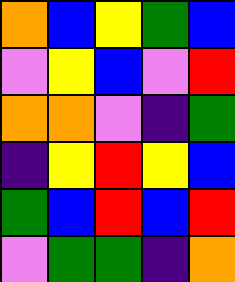[["orange", "blue", "yellow", "green", "blue"], ["violet", "yellow", "blue", "violet", "red"], ["orange", "orange", "violet", "indigo", "green"], ["indigo", "yellow", "red", "yellow", "blue"], ["green", "blue", "red", "blue", "red"], ["violet", "green", "green", "indigo", "orange"]]